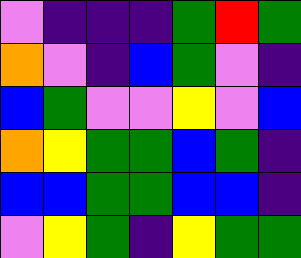[["violet", "indigo", "indigo", "indigo", "green", "red", "green"], ["orange", "violet", "indigo", "blue", "green", "violet", "indigo"], ["blue", "green", "violet", "violet", "yellow", "violet", "blue"], ["orange", "yellow", "green", "green", "blue", "green", "indigo"], ["blue", "blue", "green", "green", "blue", "blue", "indigo"], ["violet", "yellow", "green", "indigo", "yellow", "green", "green"]]